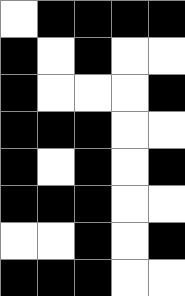[["white", "black", "black", "black", "black"], ["black", "white", "black", "white", "white"], ["black", "white", "white", "white", "black"], ["black", "black", "black", "white", "white"], ["black", "white", "black", "white", "black"], ["black", "black", "black", "white", "white"], ["white", "white", "black", "white", "black"], ["black", "black", "black", "white", "white"]]